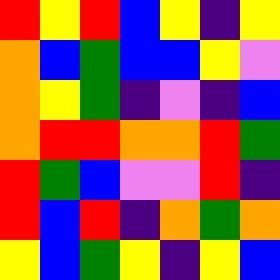[["red", "yellow", "red", "blue", "yellow", "indigo", "yellow"], ["orange", "blue", "green", "blue", "blue", "yellow", "violet"], ["orange", "yellow", "green", "indigo", "violet", "indigo", "blue"], ["orange", "red", "red", "orange", "orange", "red", "green"], ["red", "green", "blue", "violet", "violet", "red", "indigo"], ["red", "blue", "red", "indigo", "orange", "green", "orange"], ["yellow", "blue", "green", "yellow", "indigo", "yellow", "blue"]]